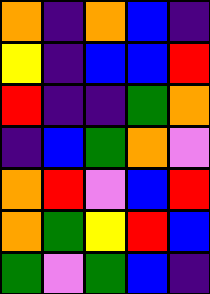[["orange", "indigo", "orange", "blue", "indigo"], ["yellow", "indigo", "blue", "blue", "red"], ["red", "indigo", "indigo", "green", "orange"], ["indigo", "blue", "green", "orange", "violet"], ["orange", "red", "violet", "blue", "red"], ["orange", "green", "yellow", "red", "blue"], ["green", "violet", "green", "blue", "indigo"]]